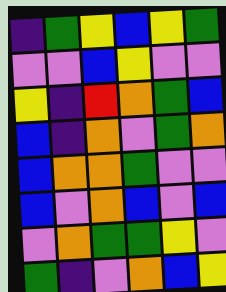[["indigo", "green", "yellow", "blue", "yellow", "green"], ["violet", "violet", "blue", "yellow", "violet", "violet"], ["yellow", "indigo", "red", "orange", "green", "blue"], ["blue", "indigo", "orange", "violet", "green", "orange"], ["blue", "orange", "orange", "green", "violet", "violet"], ["blue", "violet", "orange", "blue", "violet", "blue"], ["violet", "orange", "green", "green", "yellow", "violet"], ["green", "indigo", "violet", "orange", "blue", "yellow"]]